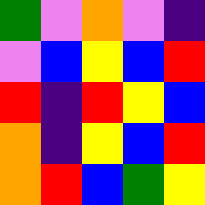[["green", "violet", "orange", "violet", "indigo"], ["violet", "blue", "yellow", "blue", "red"], ["red", "indigo", "red", "yellow", "blue"], ["orange", "indigo", "yellow", "blue", "red"], ["orange", "red", "blue", "green", "yellow"]]